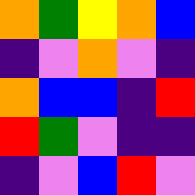[["orange", "green", "yellow", "orange", "blue"], ["indigo", "violet", "orange", "violet", "indigo"], ["orange", "blue", "blue", "indigo", "red"], ["red", "green", "violet", "indigo", "indigo"], ["indigo", "violet", "blue", "red", "violet"]]